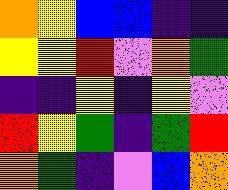[["orange", "yellow", "blue", "blue", "indigo", "indigo"], ["yellow", "yellow", "red", "violet", "orange", "green"], ["indigo", "indigo", "yellow", "indigo", "yellow", "violet"], ["red", "yellow", "green", "indigo", "green", "red"], ["orange", "green", "indigo", "violet", "blue", "orange"]]